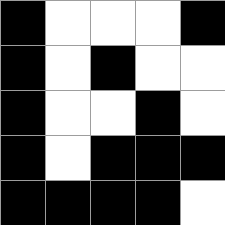[["black", "white", "white", "white", "black"], ["black", "white", "black", "white", "white"], ["black", "white", "white", "black", "white"], ["black", "white", "black", "black", "black"], ["black", "black", "black", "black", "white"]]